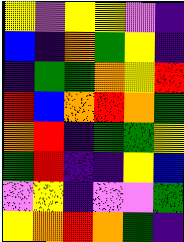[["yellow", "violet", "yellow", "yellow", "violet", "indigo"], ["blue", "indigo", "orange", "green", "yellow", "indigo"], ["indigo", "green", "green", "orange", "yellow", "red"], ["red", "blue", "orange", "red", "orange", "green"], ["orange", "red", "indigo", "green", "green", "yellow"], ["green", "red", "indigo", "indigo", "yellow", "blue"], ["violet", "yellow", "indigo", "violet", "violet", "green"], ["yellow", "orange", "red", "orange", "green", "indigo"]]